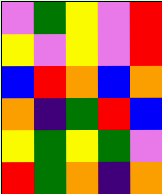[["violet", "green", "yellow", "violet", "red"], ["yellow", "violet", "yellow", "violet", "red"], ["blue", "red", "orange", "blue", "orange"], ["orange", "indigo", "green", "red", "blue"], ["yellow", "green", "yellow", "green", "violet"], ["red", "green", "orange", "indigo", "orange"]]